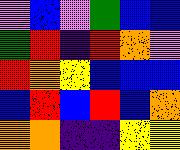[["violet", "blue", "violet", "green", "blue", "blue"], ["green", "red", "indigo", "red", "orange", "violet"], ["red", "orange", "yellow", "blue", "blue", "blue"], ["blue", "red", "blue", "red", "blue", "orange"], ["orange", "orange", "indigo", "indigo", "yellow", "yellow"]]